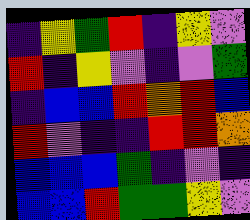[["indigo", "yellow", "green", "red", "indigo", "yellow", "violet"], ["red", "indigo", "yellow", "violet", "indigo", "violet", "green"], ["indigo", "blue", "blue", "red", "orange", "red", "blue"], ["red", "violet", "indigo", "indigo", "red", "red", "orange"], ["blue", "blue", "blue", "green", "indigo", "violet", "indigo"], ["blue", "blue", "red", "green", "green", "yellow", "violet"]]